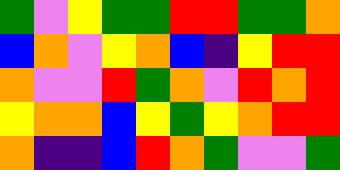[["green", "violet", "yellow", "green", "green", "red", "red", "green", "green", "orange"], ["blue", "orange", "violet", "yellow", "orange", "blue", "indigo", "yellow", "red", "red"], ["orange", "violet", "violet", "red", "green", "orange", "violet", "red", "orange", "red"], ["yellow", "orange", "orange", "blue", "yellow", "green", "yellow", "orange", "red", "red"], ["orange", "indigo", "indigo", "blue", "red", "orange", "green", "violet", "violet", "green"]]